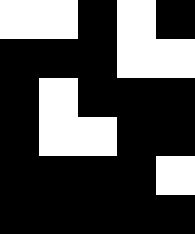[["white", "white", "black", "white", "black"], ["black", "black", "black", "white", "white"], ["black", "white", "black", "black", "black"], ["black", "white", "white", "black", "black"], ["black", "black", "black", "black", "white"], ["black", "black", "black", "black", "black"]]